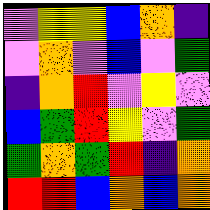[["violet", "yellow", "yellow", "blue", "orange", "indigo"], ["violet", "orange", "violet", "blue", "violet", "green"], ["indigo", "orange", "red", "violet", "yellow", "violet"], ["blue", "green", "red", "yellow", "violet", "green"], ["green", "orange", "green", "red", "indigo", "orange"], ["red", "red", "blue", "orange", "blue", "orange"]]